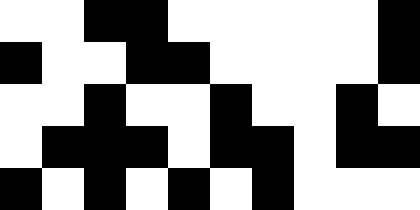[["white", "white", "black", "black", "white", "white", "white", "white", "white", "black"], ["black", "white", "white", "black", "black", "white", "white", "white", "white", "black"], ["white", "white", "black", "white", "white", "black", "white", "white", "black", "white"], ["white", "black", "black", "black", "white", "black", "black", "white", "black", "black"], ["black", "white", "black", "white", "black", "white", "black", "white", "white", "white"]]